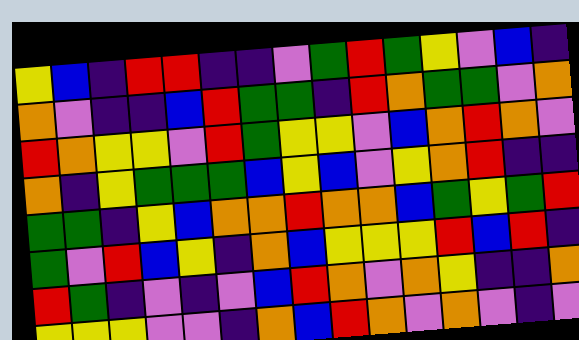[["yellow", "blue", "indigo", "red", "red", "indigo", "indigo", "violet", "green", "red", "green", "yellow", "violet", "blue", "indigo"], ["orange", "violet", "indigo", "indigo", "blue", "red", "green", "green", "indigo", "red", "orange", "green", "green", "violet", "orange"], ["red", "orange", "yellow", "yellow", "violet", "red", "green", "yellow", "yellow", "violet", "blue", "orange", "red", "orange", "violet"], ["orange", "indigo", "yellow", "green", "green", "green", "blue", "yellow", "blue", "violet", "yellow", "orange", "red", "indigo", "indigo"], ["green", "green", "indigo", "yellow", "blue", "orange", "orange", "red", "orange", "orange", "blue", "green", "yellow", "green", "red"], ["green", "violet", "red", "blue", "yellow", "indigo", "orange", "blue", "yellow", "yellow", "yellow", "red", "blue", "red", "indigo"], ["red", "green", "indigo", "violet", "indigo", "violet", "blue", "red", "orange", "violet", "orange", "yellow", "indigo", "indigo", "orange"], ["yellow", "yellow", "yellow", "violet", "violet", "indigo", "orange", "blue", "red", "orange", "violet", "orange", "violet", "indigo", "violet"]]